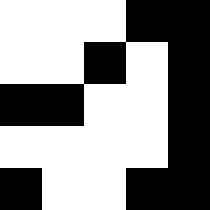[["white", "white", "white", "black", "black"], ["white", "white", "black", "white", "black"], ["black", "black", "white", "white", "black"], ["white", "white", "white", "white", "black"], ["black", "white", "white", "black", "black"]]